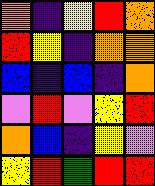[["orange", "indigo", "yellow", "red", "orange"], ["red", "yellow", "indigo", "orange", "orange"], ["blue", "indigo", "blue", "indigo", "orange"], ["violet", "red", "violet", "yellow", "red"], ["orange", "blue", "indigo", "yellow", "violet"], ["yellow", "red", "green", "red", "red"]]